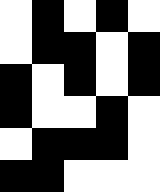[["white", "black", "white", "black", "white"], ["white", "black", "black", "white", "black"], ["black", "white", "black", "white", "black"], ["black", "white", "white", "black", "white"], ["white", "black", "black", "black", "white"], ["black", "black", "white", "white", "white"]]